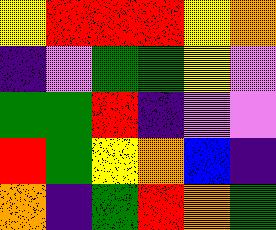[["yellow", "red", "red", "red", "yellow", "orange"], ["indigo", "violet", "green", "green", "yellow", "violet"], ["green", "green", "red", "indigo", "violet", "violet"], ["red", "green", "yellow", "orange", "blue", "indigo"], ["orange", "indigo", "green", "red", "orange", "green"]]